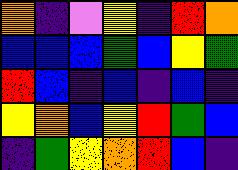[["orange", "indigo", "violet", "yellow", "indigo", "red", "orange"], ["blue", "blue", "blue", "green", "blue", "yellow", "green"], ["red", "blue", "indigo", "blue", "indigo", "blue", "indigo"], ["yellow", "orange", "blue", "yellow", "red", "green", "blue"], ["indigo", "green", "yellow", "orange", "red", "blue", "indigo"]]